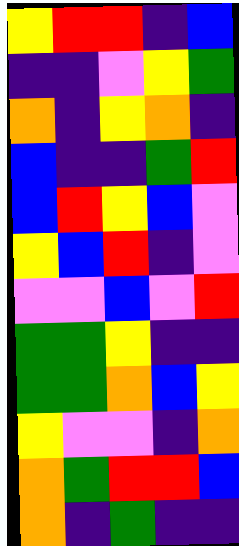[["yellow", "red", "red", "indigo", "blue"], ["indigo", "indigo", "violet", "yellow", "green"], ["orange", "indigo", "yellow", "orange", "indigo"], ["blue", "indigo", "indigo", "green", "red"], ["blue", "red", "yellow", "blue", "violet"], ["yellow", "blue", "red", "indigo", "violet"], ["violet", "violet", "blue", "violet", "red"], ["green", "green", "yellow", "indigo", "indigo"], ["green", "green", "orange", "blue", "yellow"], ["yellow", "violet", "violet", "indigo", "orange"], ["orange", "green", "red", "red", "blue"], ["orange", "indigo", "green", "indigo", "indigo"]]